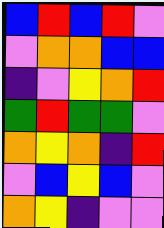[["blue", "red", "blue", "red", "violet"], ["violet", "orange", "orange", "blue", "blue"], ["indigo", "violet", "yellow", "orange", "red"], ["green", "red", "green", "green", "violet"], ["orange", "yellow", "orange", "indigo", "red"], ["violet", "blue", "yellow", "blue", "violet"], ["orange", "yellow", "indigo", "violet", "violet"]]